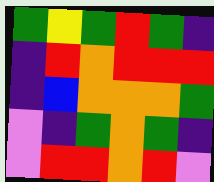[["green", "yellow", "green", "red", "green", "indigo"], ["indigo", "red", "orange", "red", "red", "red"], ["indigo", "blue", "orange", "orange", "orange", "green"], ["violet", "indigo", "green", "orange", "green", "indigo"], ["violet", "red", "red", "orange", "red", "violet"]]